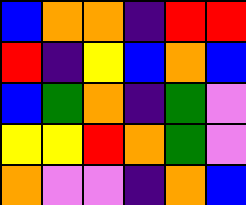[["blue", "orange", "orange", "indigo", "red", "red"], ["red", "indigo", "yellow", "blue", "orange", "blue"], ["blue", "green", "orange", "indigo", "green", "violet"], ["yellow", "yellow", "red", "orange", "green", "violet"], ["orange", "violet", "violet", "indigo", "orange", "blue"]]